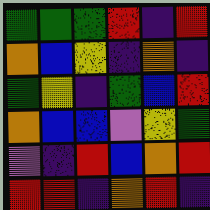[["green", "green", "green", "red", "indigo", "red"], ["orange", "blue", "yellow", "indigo", "orange", "indigo"], ["green", "yellow", "indigo", "green", "blue", "red"], ["orange", "blue", "blue", "violet", "yellow", "green"], ["violet", "indigo", "red", "blue", "orange", "red"], ["red", "red", "indigo", "orange", "red", "indigo"]]